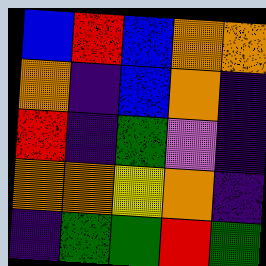[["blue", "red", "blue", "orange", "orange"], ["orange", "indigo", "blue", "orange", "indigo"], ["red", "indigo", "green", "violet", "indigo"], ["orange", "orange", "yellow", "orange", "indigo"], ["indigo", "green", "green", "red", "green"]]